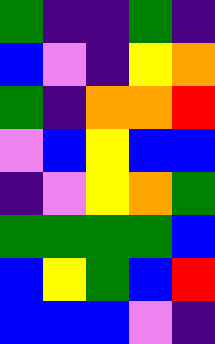[["green", "indigo", "indigo", "green", "indigo"], ["blue", "violet", "indigo", "yellow", "orange"], ["green", "indigo", "orange", "orange", "red"], ["violet", "blue", "yellow", "blue", "blue"], ["indigo", "violet", "yellow", "orange", "green"], ["green", "green", "green", "green", "blue"], ["blue", "yellow", "green", "blue", "red"], ["blue", "blue", "blue", "violet", "indigo"]]